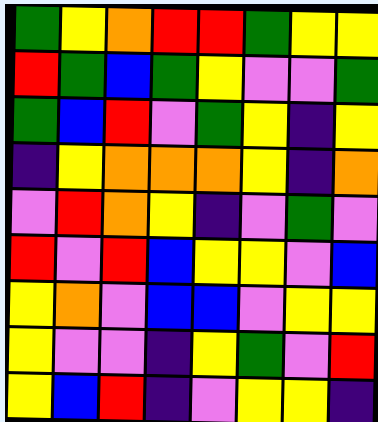[["green", "yellow", "orange", "red", "red", "green", "yellow", "yellow"], ["red", "green", "blue", "green", "yellow", "violet", "violet", "green"], ["green", "blue", "red", "violet", "green", "yellow", "indigo", "yellow"], ["indigo", "yellow", "orange", "orange", "orange", "yellow", "indigo", "orange"], ["violet", "red", "orange", "yellow", "indigo", "violet", "green", "violet"], ["red", "violet", "red", "blue", "yellow", "yellow", "violet", "blue"], ["yellow", "orange", "violet", "blue", "blue", "violet", "yellow", "yellow"], ["yellow", "violet", "violet", "indigo", "yellow", "green", "violet", "red"], ["yellow", "blue", "red", "indigo", "violet", "yellow", "yellow", "indigo"]]